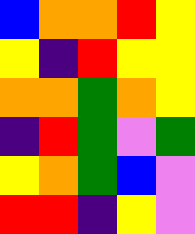[["blue", "orange", "orange", "red", "yellow"], ["yellow", "indigo", "red", "yellow", "yellow"], ["orange", "orange", "green", "orange", "yellow"], ["indigo", "red", "green", "violet", "green"], ["yellow", "orange", "green", "blue", "violet"], ["red", "red", "indigo", "yellow", "violet"]]